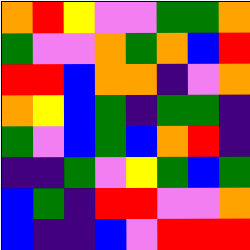[["orange", "red", "yellow", "violet", "violet", "green", "green", "orange"], ["green", "violet", "violet", "orange", "green", "orange", "blue", "red"], ["red", "red", "blue", "orange", "orange", "indigo", "violet", "orange"], ["orange", "yellow", "blue", "green", "indigo", "green", "green", "indigo"], ["green", "violet", "blue", "green", "blue", "orange", "red", "indigo"], ["indigo", "indigo", "green", "violet", "yellow", "green", "blue", "green"], ["blue", "green", "indigo", "red", "red", "violet", "violet", "orange"], ["blue", "indigo", "indigo", "blue", "violet", "red", "red", "red"]]